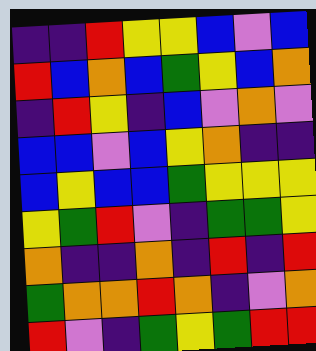[["indigo", "indigo", "red", "yellow", "yellow", "blue", "violet", "blue"], ["red", "blue", "orange", "blue", "green", "yellow", "blue", "orange"], ["indigo", "red", "yellow", "indigo", "blue", "violet", "orange", "violet"], ["blue", "blue", "violet", "blue", "yellow", "orange", "indigo", "indigo"], ["blue", "yellow", "blue", "blue", "green", "yellow", "yellow", "yellow"], ["yellow", "green", "red", "violet", "indigo", "green", "green", "yellow"], ["orange", "indigo", "indigo", "orange", "indigo", "red", "indigo", "red"], ["green", "orange", "orange", "red", "orange", "indigo", "violet", "orange"], ["red", "violet", "indigo", "green", "yellow", "green", "red", "red"]]